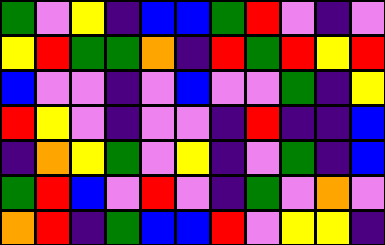[["green", "violet", "yellow", "indigo", "blue", "blue", "green", "red", "violet", "indigo", "violet"], ["yellow", "red", "green", "green", "orange", "indigo", "red", "green", "red", "yellow", "red"], ["blue", "violet", "violet", "indigo", "violet", "blue", "violet", "violet", "green", "indigo", "yellow"], ["red", "yellow", "violet", "indigo", "violet", "violet", "indigo", "red", "indigo", "indigo", "blue"], ["indigo", "orange", "yellow", "green", "violet", "yellow", "indigo", "violet", "green", "indigo", "blue"], ["green", "red", "blue", "violet", "red", "violet", "indigo", "green", "violet", "orange", "violet"], ["orange", "red", "indigo", "green", "blue", "blue", "red", "violet", "yellow", "yellow", "indigo"]]